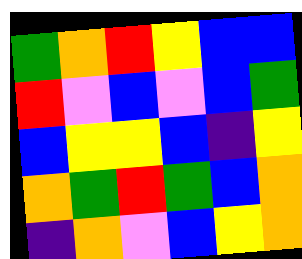[["green", "orange", "red", "yellow", "blue", "blue"], ["red", "violet", "blue", "violet", "blue", "green"], ["blue", "yellow", "yellow", "blue", "indigo", "yellow"], ["orange", "green", "red", "green", "blue", "orange"], ["indigo", "orange", "violet", "blue", "yellow", "orange"]]